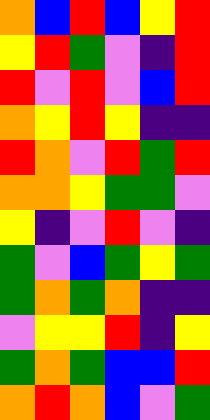[["orange", "blue", "red", "blue", "yellow", "red"], ["yellow", "red", "green", "violet", "indigo", "red"], ["red", "violet", "red", "violet", "blue", "red"], ["orange", "yellow", "red", "yellow", "indigo", "indigo"], ["red", "orange", "violet", "red", "green", "red"], ["orange", "orange", "yellow", "green", "green", "violet"], ["yellow", "indigo", "violet", "red", "violet", "indigo"], ["green", "violet", "blue", "green", "yellow", "green"], ["green", "orange", "green", "orange", "indigo", "indigo"], ["violet", "yellow", "yellow", "red", "indigo", "yellow"], ["green", "orange", "green", "blue", "blue", "red"], ["orange", "red", "orange", "blue", "violet", "green"]]